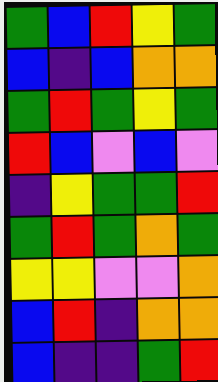[["green", "blue", "red", "yellow", "green"], ["blue", "indigo", "blue", "orange", "orange"], ["green", "red", "green", "yellow", "green"], ["red", "blue", "violet", "blue", "violet"], ["indigo", "yellow", "green", "green", "red"], ["green", "red", "green", "orange", "green"], ["yellow", "yellow", "violet", "violet", "orange"], ["blue", "red", "indigo", "orange", "orange"], ["blue", "indigo", "indigo", "green", "red"]]